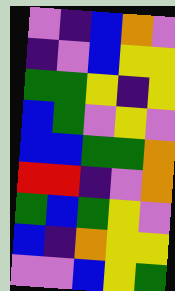[["violet", "indigo", "blue", "orange", "violet"], ["indigo", "violet", "blue", "yellow", "yellow"], ["green", "green", "yellow", "indigo", "yellow"], ["blue", "green", "violet", "yellow", "violet"], ["blue", "blue", "green", "green", "orange"], ["red", "red", "indigo", "violet", "orange"], ["green", "blue", "green", "yellow", "violet"], ["blue", "indigo", "orange", "yellow", "yellow"], ["violet", "violet", "blue", "yellow", "green"]]